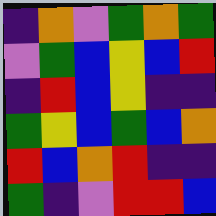[["indigo", "orange", "violet", "green", "orange", "green"], ["violet", "green", "blue", "yellow", "blue", "red"], ["indigo", "red", "blue", "yellow", "indigo", "indigo"], ["green", "yellow", "blue", "green", "blue", "orange"], ["red", "blue", "orange", "red", "indigo", "indigo"], ["green", "indigo", "violet", "red", "red", "blue"]]